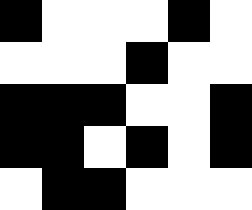[["black", "white", "white", "white", "black", "white"], ["white", "white", "white", "black", "white", "white"], ["black", "black", "black", "white", "white", "black"], ["black", "black", "white", "black", "white", "black"], ["white", "black", "black", "white", "white", "white"]]